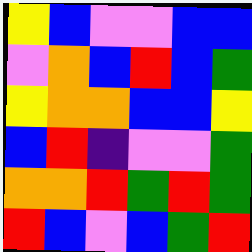[["yellow", "blue", "violet", "violet", "blue", "blue"], ["violet", "orange", "blue", "red", "blue", "green"], ["yellow", "orange", "orange", "blue", "blue", "yellow"], ["blue", "red", "indigo", "violet", "violet", "green"], ["orange", "orange", "red", "green", "red", "green"], ["red", "blue", "violet", "blue", "green", "red"]]